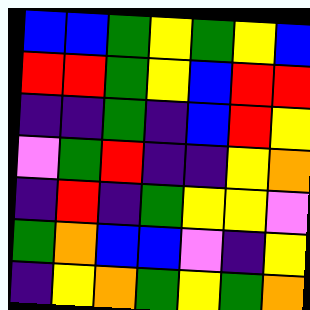[["blue", "blue", "green", "yellow", "green", "yellow", "blue"], ["red", "red", "green", "yellow", "blue", "red", "red"], ["indigo", "indigo", "green", "indigo", "blue", "red", "yellow"], ["violet", "green", "red", "indigo", "indigo", "yellow", "orange"], ["indigo", "red", "indigo", "green", "yellow", "yellow", "violet"], ["green", "orange", "blue", "blue", "violet", "indigo", "yellow"], ["indigo", "yellow", "orange", "green", "yellow", "green", "orange"]]